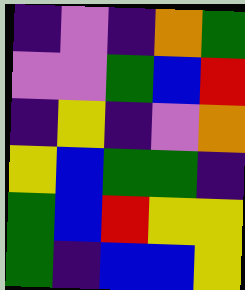[["indigo", "violet", "indigo", "orange", "green"], ["violet", "violet", "green", "blue", "red"], ["indigo", "yellow", "indigo", "violet", "orange"], ["yellow", "blue", "green", "green", "indigo"], ["green", "blue", "red", "yellow", "yellow"], ["green", "indigo", "blue", "blue", "yellow"]]